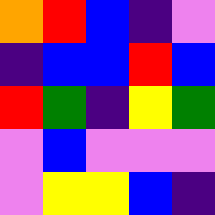[["orange", "red", "blue", "indigo", "violet"], ["indigo", "blue", "blue", "red", "blue"], ["red", "green", "indigo", "yellow", "green"], ["violet", "blue", "violet", "violet", "violet"], ["violet", "yellow", "yellow", "blue", "indigo"]]